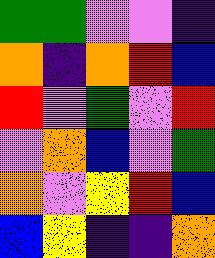[["green", "green", "violet", "violet", "indigo"], ["orange", "indigo", "orange", "red", "blue"], ["red", "violet", "green", "violet", "red"], ["violet", "orange", "blue", "violet", "green"], ["orange", "violet", "yellow", "red", "blue"], ["blue", "yellow", "indigo", "indigo", "orange"]]